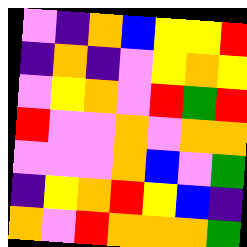[["violet", "indigo", "orange", "blue", "yellow", "yellow", "red"], ["indigo", "orange", "indigo", "violet", "yellow", "orange", "yellow"], ["violet", "yellow", "orange", "violet", "red", "green", "red"], ["red", "violet", "violet", "orange", "violet", "orange", "orange"], ["violet", "violet", "violet", "orange", "blue", "violet", "green"], ["indigo", "yellow", "orange", "red", "yellow", "blue", "indigo"], ["orange", "violet", "red", "orange", "orange", "orange", "green"]]